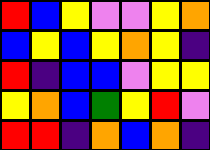[["red", "blue", "yellow", "violet", "violet", "yellow", "orange"], ["blue", "yellow", "blue", "yellow", "orange", "yellow", "indigo"], ["red", "indigo", "blue", "blue", "violet", "yellow", "yellow"], ["yellow", "orange", "blue", "green", "yellow", "red", "violet"], ["red", "red", "indigo", "orange", "blue", "orange", "indigo"]]